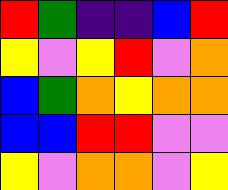[["red", "green", "indigo", "indigo", "blue", "red"], ["yellow", "violet", "yellow", "red", "violet", "orange"], ["blue", "green", "orange", "yellow", "orange", "orange"], ["blue", "blue", "red", "red", "violet", "violet"], ["yellow", "violet", "orange", "orange", "violet", "yellow"]]